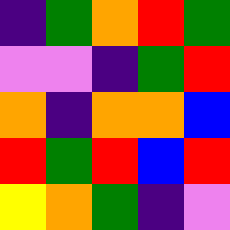[["indigo", "green", "orange", "red", "green"], ["violet", "violet", "indigo", "green", "red"], ["orange", "indigo", "orange", "orange", "blue"], ["red", "green", "red", "blue", "red"], ["yellow", "orange", "green", "indigo", "violet"]]